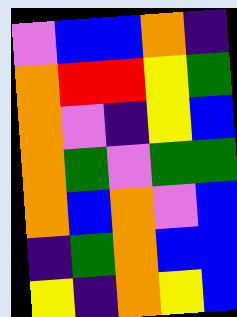[["violet", "blue", "blue", "orange", "indigo"], ["orange", "red", "red", "yellow", "green"], ["orange", "violet", "indigo", "yellow", "blue"], ["orange", "green", "violet", "green", "green"], ["orange", "blue", "orange", "violet", "blue"], ["indigo", "green", "orange", "blue", "blue"], ["yellow", "indigo", "orange", "yellow", "blue"]]